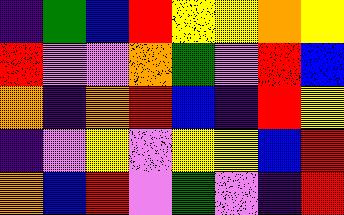[["indigo", "green", "blue", "red", "yellow", "yellow", "orange", "yellow"], ["red", "violet", "violet", "orange", "green", "violet", "red", "blue"], ["orange", "indigo", "orange", "red", "blue", "indigo", "red", "yellow"], ["indigo", "violet", "yellow", "violet", "yellow", "yellow", "blue", "red"], ["orange", "blue", "red", "violet", "green", "violet", "indigo", "red"]]